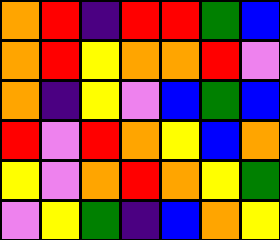[["orange", "red", "indigo", "red", "red", "green", "blue"], ["orange", "red", "yellow", "orange", "orange", "red", "violet"], ["orange", "indigo", "yellow", "violet", "blue", "green", "blue"], ["red", "violet", "red", "orange", "yellow", "blue", "orange"], ["yellow", "violet", "orange", "red", "orange", "yellow", "green"], ["violet", "yellow", "green", "indigo", "blue", "orange", "yellow"]]